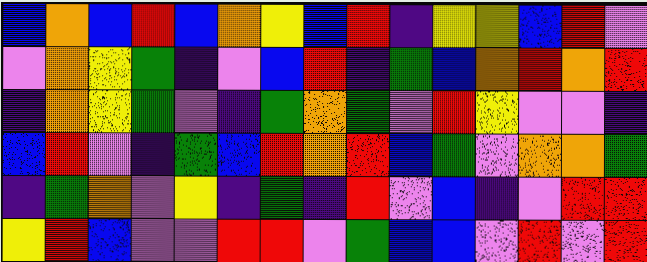[["blue", "orange", "blue", "red", "blue", "orange", "yellow", "blue", "red", "indigo", "yellow", "yellow", "blue", "red", "violet"], ["violet", "orange", "yellow", "green", "indigo", "violet", "blue", "red", "indigo", "green", "blue", "orange", "red", "orange", "red"], ["indigo", "orange", "yellow", "green", "violet", "indigo", "green", "orange", "green", "violet", "red", "yellow", "violet", "violet", "indigo"], ["blue", "red", "violet", "indigo", "green", "blue", "red", "orange", "red", "blue", "green", "violet", "orange", "orange", "green"], ["indigo", "green", "orange", "violet", "yellow", "indigo", "green", "indigo", "red", "violet", "blue", "indigo", "violet", "red", "red"], ["yellow", "red", "blue", "violet", "violet", "red", "red", "violet", "green", "blue", "blue", "violet", "red", "violet", "red"]]